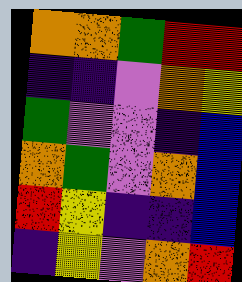[["orange", "orange", "green", "red", "red"], ["indigo", "indigo", "violet", "orange", "yellow"], ["green", "violet", "violet", "indigo", "blue"], ["orange", "green", "violet", "orange", "blue"], ["red", "yellow", "indigo", "indigo", "blue"], ["indigo", "yellow", "violet", "orange", "red"]]